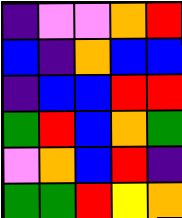[["indigo", "violet", "violet", "orange", "red"], ["blue", "indigo", "orange", "blue", "blue"], ["indigo", "blue", "blue", "red", "red"], ["green", "red", "blue", "orange", "green"], ["violet", "orange", "blue", "red", "indigo"], ["green", "green", "red", "yellow", "orange"]]